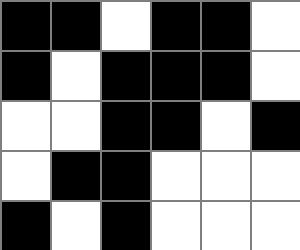[["black", "black", "white", "black", "black", "white"], ["black", "white", "black", "black", "black", "white"], ["white", "white", "black", "black", "white", "black"], ["white", "black", "black", "white", "white", "white"], ["black", "white", "black", "white", "white", "white"]]